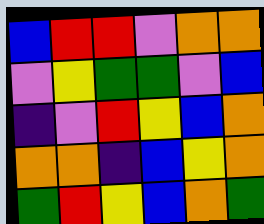[["blue", "red", "red", "violet", "orange", "orange"], ["violet", "yellow", "green", "green", "violet", "blue"], ["indigo", "violet", "red", "yellow", "blue", "orange"], ["orange", "orange", "indigo", "blue", "yellow", "orange"], ["green", "red", "yellow", "blue", "orange", "green"]]